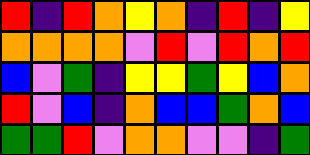[["red", "indigo", "red", "orange", "yellow", "orange", "indigo", "red", "indigo", "yellow"], ["orange", "orange", "orange", "orange", "violet", "red", "violet", "red", "orange", "red"], ["blue", "violet", "green", "indigo", "yellow", "yellow", "green", "yellow", "blue", "orange"], ["red", "violet", "blue", "indigo", "orange", "blue", "blue", "green", "orange", "blue"], ["green", "green", "red", "violet", "orange", "orange", "violet", "violet", "indigo", "green"]]